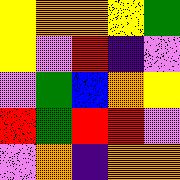[["yellow", "orange", "orange", "yellow", "green"], ["yellow", "violet", "red", "indigo", "violet"], ["violet", "green", "blue", "orange", "yellow"], ["red", "green", "red", "red", "violet"], ["violet", "orange", "indigo", "orange", "orange"]]